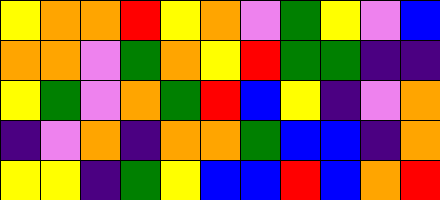[["yellow", "orange", "orange", "red", "yellow", "orange", "violet", "green", "yellow", "violet", "blue"], ["orange", "orange", "violet", "green", "orange", "yellow", "red", "green", "green", "indigo", "indigo"], ["yellow", "green", "violet", "orange", "green", "red", "blue", "yellow", "indigo", "violet", "orange"], ["indigo", "violet", "orange", "indigo", "orange", "orange", "green", "blue", "blue", "indigo", "orange"], ["yellow", "yellow", "indigo", "green", "yellow", "blue", "blue", "red", "blue", "orange", "red"]]